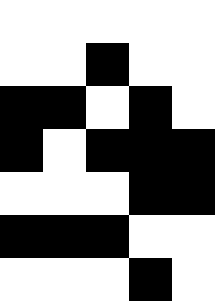[["white", "white", "white", "white", "white"], ["white", "white", "black", "white", "white"], ["black", "black", "white", "black", "white"], ["black", "white", "black", "black", "black"], ["white", "white", "white", "black", "black"], ["black", "black", "black", "white", "white"], ["white", "white", "white", "black", "white"]]